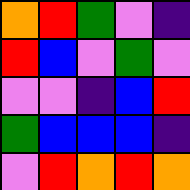[["orange", "red", "green", "violet", "indigo"], ["red", "blue", "violet", "green", "violet"], ["violet", "violet", "indigo", "blue", "red"], ["green", "blue", "blue", "blue", "indigo"], ["violet", "red", "orange", "red", "orange"]]